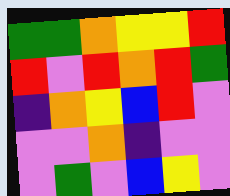[["green", "green", "orange", "yellow", "yellow", "red"], ["red", "violet", "red", "orange", "red", "green"], ["indigo", "orange", "yellow", "blue", "red", "violet"], ["violet", "violet", "orange", "indigo", "violet", "violet"], ["violet", "green", "violet", "blue", "yellow", "violet"]]